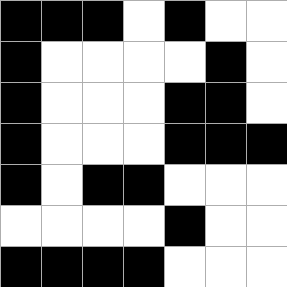[["black", "black", "black", "white", "black", "white", "white"], ["black", "white", "white", "white", "white", "black", "white"], ["black", "white", "white", "white", "black", "black", "white"], ["black", "white", "white", "white", "black", "black", "black"], ["black", "white", "black", "black", "white", "white", "white"], ["white", "white", "white", "white", "black", "white", "white"], ["black", "black", "black", "black", "white", "white", "white"]]